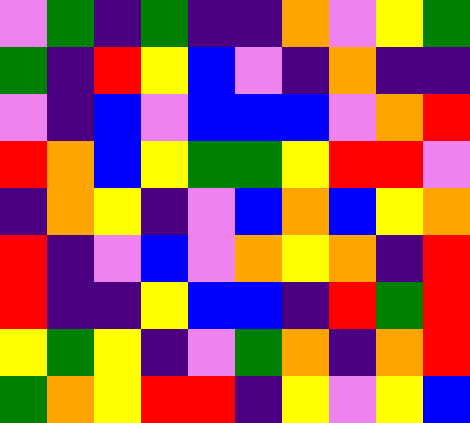[["violet", "green", "indigo", "green", "indigo", "indigo", "orange", "violet", "yellow", "green"], ["green", "indigo", "red", "yellow", "blue", "violet", "indigo", "orange", "indigo", "indigo"], ["violet", "indigo", "blue", "violet", "blue", "blue", "blue", "violet", "orange", "red"], ["red", "orange", "blue", "yellow", "green", "green", "yellow", "red", "red", "violet"], ["indigo", "orange", "yellow", "indigo", "violet", "blue", "orange", "blue", "yellow", "orange"], ["red", "indigo", "violet", "blue", "violet", "orange", "yellow", "orange", "indigo", "red"], ["red", "indigo", "indigo", "yellow", "blue", "blue", "indigo", "red", "green", "red"], ["yellow", "green", "yellow", "indigo", "violet", "green", "orange", "indigo", "orange", "red"], ["green", "orange", "yellow", "red", "red", "indigo", "yellow", "violet", "yellow", "blue"]]